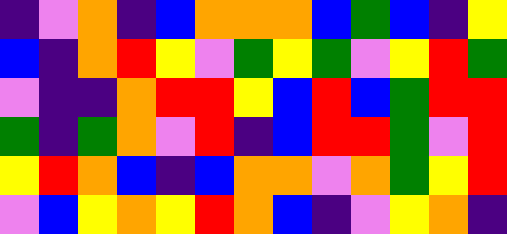[["indigo", "violet", "orange", "indigo", "blue", "orange", "orange", "orange", "blue", "green", "blue", "indigo", "yellow"], ["blue", "indigo", "orange", "red", "yellow", "violet", "green", "yellow", "green", "violet", "yellow", "red", "green"], ["violet", "indigo", "indigo", "orange", "red", "red", "yellow", "blue", "red", "blue", "green", "red", "red"], ["green", "indigo", "green", "orange", "violet", "red", "indigo", "blue", "red", "red", "green", "violet", "red"], ["yellow", "red", "orange", "blue", "indigo", "blue", "orange", "orange", "violet", "orange", "green", "yellow", "red"], ["violet", "blue", "yellow", "orange", "yellow", "red", "orange", "blue", "indigo", "violet", "yellow", "orange", "indigo"]]